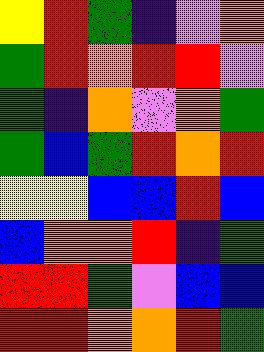[["yellow", "red", "green", "indigo", "violet", "orange"], ["green", "red", "orange", "red", "red", "violet"], ["green", "indigo", "orange", "violet", "orange", "green"], ["green", "blue", "green", "red", "orange", "red"], ["yellow", "yellow", "blue", "blue", "red", "blue"], ["blue", "orange", "orange", "red", "indigo", "green"], ["red", "red", "green", "violet", "blue", "blue"], ["red", "red", "orange", "orange", "red", "green"]]